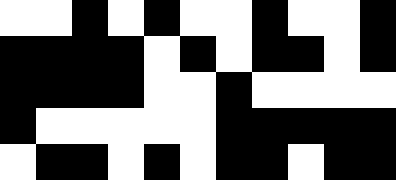[["white", "white", "black", "white", "black", "white", "white", "black", "white", "white", "black"], ["black", "black", "black", "black", "white", "black", "white", "black", "black", "white", "black"], ["black", "black", "black", "black", "white", "white", "black", "white", "white", "white", "white"], ["black", "white", "white", "white", "white", "white", "black", "black", "black", "black", "black"], ["white", "black", "black", "white", "black", "white", "black", "black", "white", "black", "black"]]